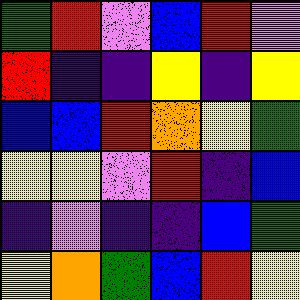[["green", "red", "violet", "blue", "red", "violet"], ["red", "indigo", "indigo", "yellow", "indigo", "yellow"], ["blue", "blue", "red", "orange", "yellow", "green"], ["yellow", "yellow", "violet", "red", "indigo", "blue"], ["indigo", "violet", "indigo", "indigo", "blue", "green"], ["yellow", "orange", "green", "blue", "red", "yellow"]]